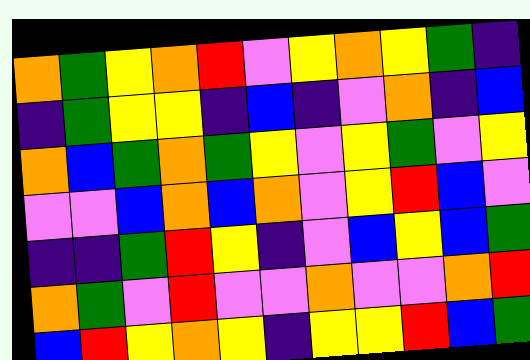[["orange", "green", "yellow", "orange", "red", "violet", "yellow", "orange", "yellow", "green", "indigo"], ["indigo", "green", "yellow", "yellow", "indigo", "blue", "indigo", "violet", "orange", "indigo", "blue"], ["orange", "blue", "green", "orange", "green", "yellow", "violet", "yellow", "green", "violet", "yellow"], ["violet", "violet", "blue", "orange", "blue", "orange", "violet", "yellow", "red", "blue", "violet"], ["indigo", "indigo", "green", "red", "yellow", "indigo", "violet", "blue", "yellow", "blue", "green"], ["orange", "green", "violet", "red", "violet", "violet", "orange", "violet", "violet", "orange", "red"], ["blue", "red", "yellow", "orange", "yellow", "indigo", "yellow", "yellow", "red", "blue", "green"]]